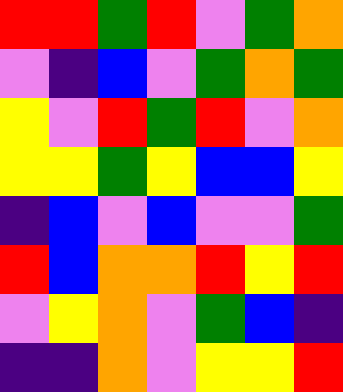[["red", "red", "green", "red", "violet", "green", "orange"], ["violet", "indigo", "blue", "violet", "green", "orange", "green"], ["yellow", "violet", "red", "green", "red", "violet", "orange"], ["yellow", "yellow", "green", "yellow", "blue", "blue", "yellow"], ["indigo", "blue", "violet", "blue", "violet", "violet", "green"], ["red", "blue", "orange", "orange", "red", "yellow", "red"], ["violet", "yellow", "orange", "violet", "green", "blue", "indigo"], ["indigo", "indigo", "orange", "violet", "yellow", "yellow", "red"]]